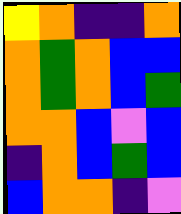[["yellow", "orange", "indigo", "indigo", "orange"], ["orange", "green", "orange", "blue", "blue"], ["orange", "green", "orange", "blue", "green"], ["orange", "orange", "blue", "violet", "blue"], ["indigo", "orange", "blue", "green", "blue"], ["blue", "orange", "orange", "indigo", "violet"]]